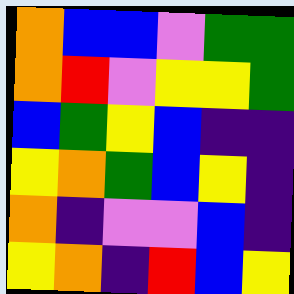[["orange", "blue", "blue", "violet", "green", "green"], ["orange", "red", "violet", "yellow", "yellow", "green"], ["blue", "green", "yellow", "blue", "indigo", "indigo"], ["yellow", "orange", "green", "blue", "yellow", "indigo"], ["orange", "indigo", "violet", "violet", "blue", "indigo"], ["yellow", "orange", "indigo", "red", "blue", "yellow"]]